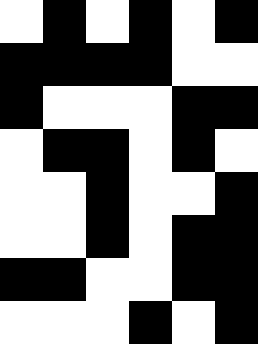[["white", "black", "white", "black", "white", "black"], ["black", "black", "black", "black", "white", "white"], ["black", "white", "white", "white", "black", "black"], ["white", "black", "black", "white", "black", "white"], ["white", "white", "black", "white", "white", "black"], ["white", "white", "black", "white", "black", "black"], ["black", "black", "white", "white", "black", "black"], ["white", "white", "white", "black", "white", "black"]]